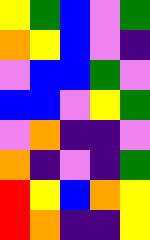[["yellow", "green", "blue", "violet", "green"], ["orange", "yellow", "blue", "violet", "indigo"], ["violet", "blue", "blue", "green", "violet"], ["blue", "blue", "violet", "yellow", "green"], ["violet", "orange", "indigo", "indigo", "violet"], ["orange", "indigo", "violet", "indigo", "green"], ["red", "yellow", "blue", "orange", "yellow"], ["red", "orange", "indigo", "indigo", "yellow"]]